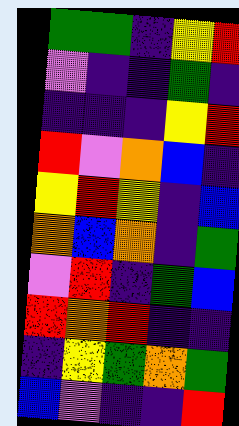[["green", "green", "indigo", "yellow", "red"], ["violet", "indigo", "indigo", "green", "indigo"], ["indigo", "indigo", "indigo", "yellow", "red"], ["red", "violet", "orange", "blue", "indigo"], ["yellow", "red", "yellow", "indigo", "blue"], ["orange", "blue", "orange", "indigo", "green"], ["violet", "red", "indigo", "green", "blue"], ["red", "orange", "red", "indigo", "indigo"], ["indigo", "yellow", "green", "orange", "green"], ["blue", "violet", "indigo", "indigo", "red"]]